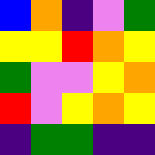[["blue", "orange", "indigo", "violet", "green"], ["yellow", "yellow", "red", "orange", "yellow"], ["green", "violet", "violet", "yellow", "orange"], ["red", "violet", "yellow", "orange", "yellow"], ["indigo", "green", "green", "indigo", "indigo"]]